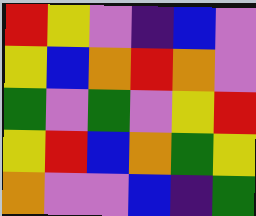[["red", "yellow", "violet", "indigo", "blue", "violet"], ["yellow", "blue", "orange", "red", "orange", "violet"], ["green", "violet", "green", "violet", "yellow", "red"], ["yellow", "red", "blue", "orange", "green", "yellow"], ["orange", "violet", "violet", "blue", "indigo", "green"]]